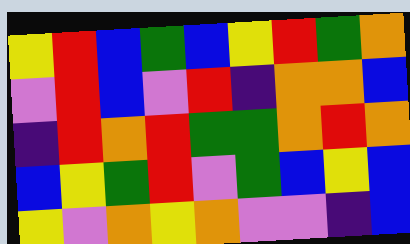[["yellow", "red", "blue", "green", "blue", "yellow", "red", "green", "orange"], ["violet", "red", "blue", "violet", "red", "indigo", "orange", "orange", "blue"], ["indigo", "red", "orange", "red", "green", "green", "orange", "red", "orange"], ["blue", "yellow", "green", "red", "violet", "green", "blue", "yellow", "blue"], ["yellow", "violet", "orange", "yellow", "orange", "violet", "violet", "indigo", "blue"]]